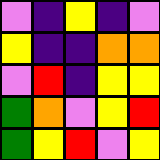[["violet", "indigo", "yellow", "indigo", "violet"], ["yellow", "indigo", "indigo", "orange", "orange"], ["violet", "red", "indigo", "yellow", "yellow"], ["green", "orange", "violet", "yellow", "red"], ["green", "yellow", "red", "violet", "yellow"]]